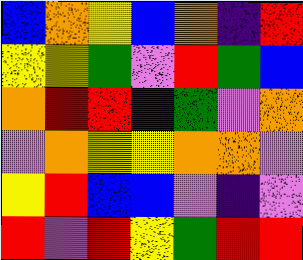[["blue", "orange", "yellow", "blue", "orange", "indigo", "red"], ["yellow", "yellow", "green", "violet", "red", "green", "blue"], ["orange", "red", "red", "indigo", "green", "violet", "orange"], ["violet", "orange", "yellow", "yellow", "orange", "orange", "violet"], ["yellow", "red", "blue", "blue", "violet", "indigo", "violet"], ["red", "violet", "red", "yellow", "green", "red", "red"]]